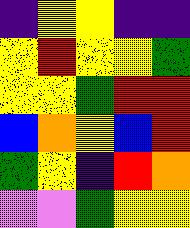[["indigo", "yellow", "yellow", "indigo", "indigo"], ["yellow", "red", "yellow", "yellow", "green"], ["yellow", "yellow", "green", "red", "red"], ["blue", "orange", "yellow", "blue", "red"], ["green", "yellow", "indigo", "red", "orange"], ["violet", "violet", "green", "yellow", "yellow"]]